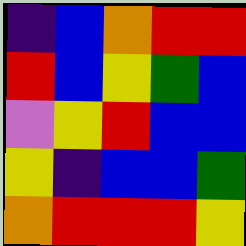[["indigo", "blue", "orange", "red", "red"], ["red", "blue", "yellow", "green", "blue"], ["violet", "yellow", "red", "blue", "blue"], ["yellow", "indigo", "blue", "blue", "green"], ["orange", "red", "red", "red", "yellow"]]